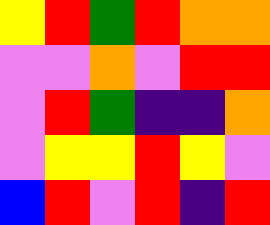[["yellow", "red", "green", "red", "orange", "orange"], ["violet", "violet", "orange", "violet", "red", "red"], ["violet", "red", "green", "indigo", "indigo", "orange"], ["violet", "yellow", "yellow", "red", "yellow", "violet"], ["blue", "red", "violet", "red", "indigo", "red"]]